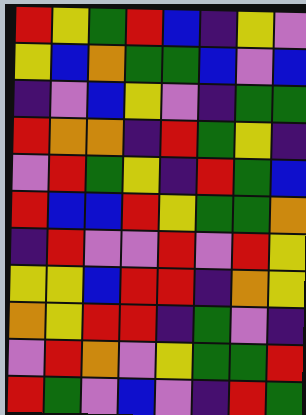[["red", "yellow", "green", "red", "blue", "indigo", "yellow", "violet"], ["yellow", "blue", "orange", "green", "green", "blue", "violet", "blue"], ["indigo", "violet", "blue", "yellow", "violet", "indigo", "green", "green"], ["red", "orange", "orange", "indigo", "red", "green", "yellow", "indigo"], ["violet", "red", "green", "yellow", "indigo", "red", "green", "blue"], ["red", "blue", "blue", "red", "yellow", "green", "green", "orange"], ["indigo", "red", "violet", "violet", "red", "violet", "red", "yellow"], ["yellow", "yellow", "blue", "red", "red", "indigo", "orange", "yellow"], ["orange", "yellow", "red", "red", "indigo", "green", "violet", "indigo"], ["violet", "red", "orange", "violet", "yellow", "green", "green", "red"], ["red", "green", "violet", "blue", "violet", "indigo", "red", "green"]]